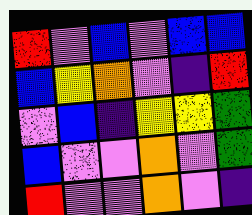[["red", "violet", "blue", "violet", "blue", "blue"], ["blue", "yellow", "orange", "violet", "indigo", "red"], ["violet", "blue", "indigo", "yellow", "yellow", "green"], ["blue", "violet", "violet", "orange", "violet", "green"], ["red", "violet", "violet", "orange", "violet", "indigo"]]